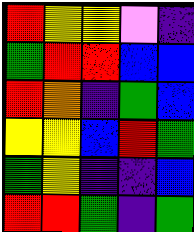[["red", "yellow", "yellow", "violet", "indigo"], ["green", "red", "red", "blue", "blue"], ["red", "orange", "indigo", "green", "blue"], ["yellow", "yellow", "blue", "red", "green"], ["green", "yellow", "indigo", "indigo", "blue"], ["red", "red", "green", "indigo", "green"]]